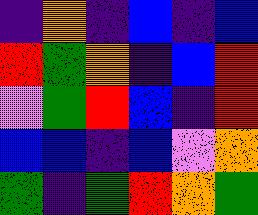[["indigo", "orange", "indigo", "blue", "indigo", "blue"], ["red", "green", "orange", "indigo", "blue", "red"], ["violet", "green", "red", "blue", "indigo", "red"], ["blue", "blue", "indigo", "blue", "violet", "orange"], ["green", "indigo", "green", "red", "orange", "green"]]